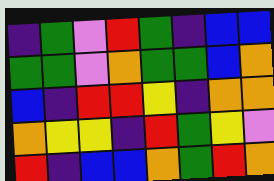[["indigo", "green", "violet", "red", "green", "indigo", "blue", "blue"], ["green", "green", "violet", "orange", "green", "green", "blue", "orange"], ["blue", "indigo", "red", "red", "yellow", "indigo", "orange", "orange"], ["orange", "yellow", "yellow", "indigo", "red", "green", "yellow", "violet"], ["red", "indigo", "blue", "blue", "orange", "green", "red", "orange"]]